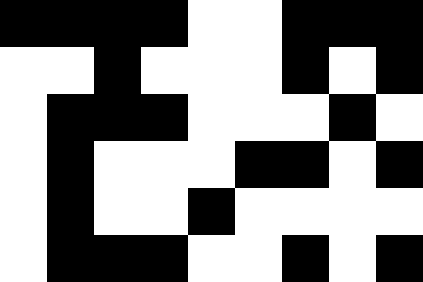[["black", "black", "black", "black", "white", "white", "black", "black", "black"], ["white", "white", "black", "white", "white", "white", "black", "white", "black"], ["white", "black", "black", "black", "white", "white", "white", "black", "white"], ["white", "black", "white", "white", "white", "black", "black", "white", "black"], ["white", "black", "white", "white", "black", "white", "white", "white", "white"], ["white", "black", "black", "black", "white", "white", "black", "white", "black"]]